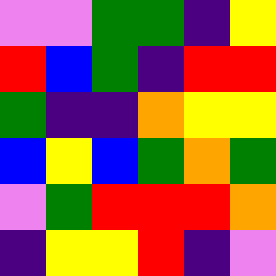[["violet", "violet", "green", "green", "indigo", "yellow"], ["red", "blue", "green", "indigo", "red", "red"], ["green", "indigo", "indigo", "orange", "yellow", "yellow"], ["blue", "yellow", "blue", "green", "orange", "green"], ["violet", "green", "red", "red", "red", "orange"], ["indigo", "yellow", "yellow", "red", "indigo", "violet"]]